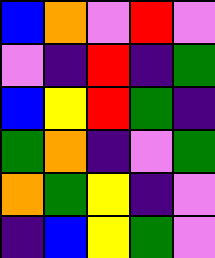[["blue", "orange", "violet", "red", "violet"], ["violet", "indigo", "red", "indigo", "green"], ["blue", "yellow", "red", "green", "indigo"], ["green", "orange", "indigo", "violet", "green"], ["orange", "green", "yellow", "indigo", "violet"], ["indigo", "blue", "yellow", "green", "violet"]]